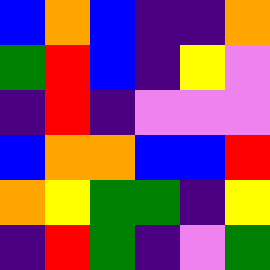[["blue", "orange", "blue", "indigo", "indigo", "orange"], ["green", "red", "blue", "indigo", "yellow", "violet"], ["indigo", "red", "indigo", "violet", "violet", "violet"], ["blue", "orange", "orange", "blue", "blue", "red"], ["orange", "yellow", "green", "green", "indigo", "yellow"], ["indigo", "red", "green", "indigo", "violet", "green"]]